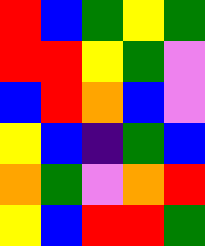[["red", "blue", "green", "yellow", "green"], ["red", "red", "yellow", "green", "violet"], ["blue", "red", "orange", "blue", "violet"], ["yellow", "blue", "indigo", "green", "blue"], ["orange", "green", "violet", "orange", "red"], ["yellow", "blue", "red", "red", "green"]]